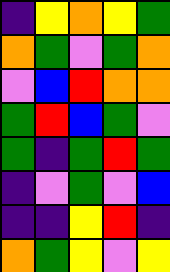[["indigo", "yellow", "orange", "yellow", "green"], ["orange", "green", "violet", "green", "orange"], ["violet", "blue", "red", "orange", "orange"], ["green", "red", "blue", "green", "violet"], ["green", "indigo", "green", "red", "green"], ["indigo", "violet", "green", "violet", "blue"], ["indigo", "indigo", "yellow", "red", "indigo"], ["orange", "green", "yellow", "violet", "yellow"]]